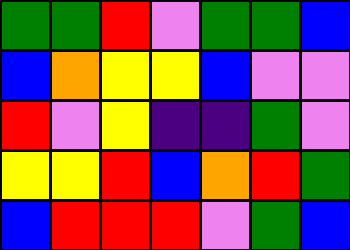[["green", "green", "red", "violet", "green", "green", "blue"], ["blue", "orange", "yellow", "yellow", "blue", "violet", "violet"], ["red", "violet", "yellow", "indigo", "indigo", "green", "violet"], ["yellow", "yellow", "red", "blue", "orange", "red", "green"], ["blue", "red", "red", "red", "violet", "green", "blue"]]